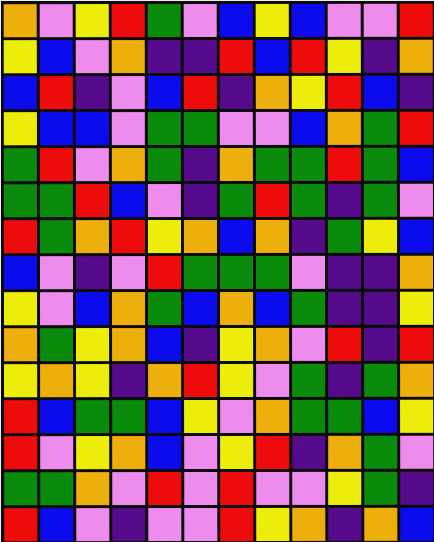[["orange", "violet", "yellow", "red", "green", "violet", "blue", "yellow", "blue", "violet", "violet", "red"], ["yellow", "blue", "violet", "orange", "indigo", "indigo", "red", "blue", "red", "yellow", "indigo", "orange"], ["blue", "red", "indigo", "violet", "blue", "red", "indigo", "orange", "yellow", "red", "blue", "indigo"], ["yellow", "blue", "blue", "violet", "green", "green", "violet", "violet", "blue", "orange", "green", "red"], ["green", "red", "violet", "orange", "green", "indigo", "orange", "green", "green", "red", "green", "blue"], ["green", "green", "red", "blue", "violet", "indigo", "green", "red", "green", "indigo", "green", "violet"], ["red", "green", "orange", "red", "yellow", "orange", "blue", "orange", "indigo", "green", "yellow", "blue"], ["blue", "violet", "indigo", "violet", "red", "green", "green", "green", "violet", "indigo", "indigo", "orange"], ["yellow", "violet", "blue", "orange", "green", "blue", "orange", "blue", "green", "indigo", "indigo", "yellow"], ["orange", "green", "yellow", "orange", "blue", "indigo", "yellow", "orange", "violet", "red", "indigo", "red"], ["yellow", "orange", "yellow", "indigo", "orange", "red", "yellow", "violet", "green", "indigo", "green", "orange"], ["red", "blue", "green", "green", "blue", "yellow", "violet", "orange", "green", "green", "blue", "yellow"], ["red", "violet", "yellow", "orange", "blue", "violet", "yellow", "red", "indigo", "orange", "green", "violet"], ["green", "green", "orange", "violet", "red", "violet", "red", "violet", "violet", "yellow", "green", "indigo"], ["red", "blue", "violet", "indigo", "violet", "violet", "red", "yellow", "orange", "indigo", "orange", "blue"]]